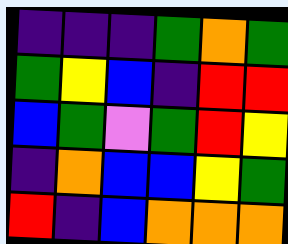[["indigo", "indigo", "indigo", "green", "orange", "green"], ["green", "yellow", "blue", "indigo", "red", "red"], ["blue", "green", "violet", "green", "red", "yellow"], ["indigo", "orange", "blue", "blue", "yellow", "green"], ["red", "indigo", "blue", "orange", "orange", "orange"]]